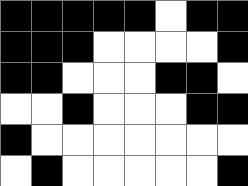[["black", "black", "black", "black", "black", "white", "black", "black"], ["black", "black", "black", "white", "white", "white", "white", "black"], ["black", "black", "white", "white", "white", "black", "black", "white"], ["white", "white", "black", "white", "white", "white", "black", "black"], ["black", "white", "white", "white", "white", "white", "white", "white"], ["white", "black", "white", "white", "white", "white", "white", "black"]]